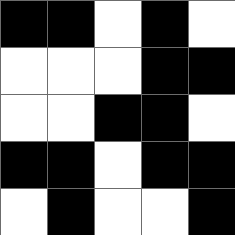[["black", "black", "white", "black", "white"], ["white", "white", "white", "black", "black"], ["white", "white", "black", "black", "white"], ["black", "black", "white", "black", "black"], ["white", "black", "white", "white", "black"]]